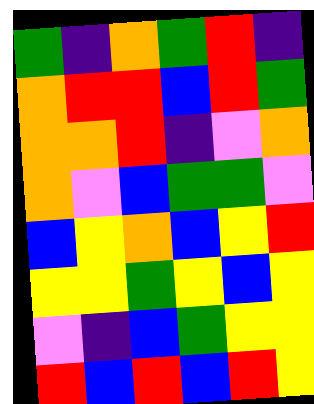[["green", "indigo", "orange", "green", "red", "indigo"], ["orange", "red", "red", "blue", "red", "green"], ["orange", "orange", "red", "indigo", "violet", "orange"], ["orange", "violet", "blue", "green", "green", "violet"], ["blue", "yellow", "orange", "blue", "yellow", "red"], ["yellow", "yellow", "green", "yellow", "blue", "yellow"], ["violet", "indigo", "blue", "green", "yellow", "yellow"], ["red", "blue", "red", "blue", "red", "yellow"]]